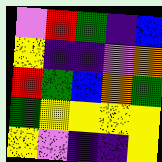[["violet", "red", "green", "indigo", "blue"], ["yellow", "indigo", "indigo", "violet", "orange"], ["red", "green", "blue", "orange", "green"], ["green", "yellow", "yellow", "yellow", "yellow"], ["yellow", "violet", "indigo", "indigo", "yellow"]]